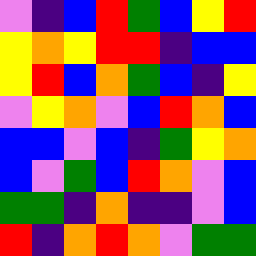[["violet", "indigo", "blue", "red", "green", "blue", "yellow", "red"], ["yellow", "orange", "yellow", "red", "red", "indigo", "blue", "blue"], ["yellow", "red", "blue", "orange", "green", "blue", "indigo", "yellow"], ["violet", "yellow", "orange", "violet", "blue", "red", "orange", "blue"], ["blue", "blue", "violet", "blue", "indigo", "green", "yellow", "orange"], ["blue", "violet", "green", "blue", "red", "orange", "violet", "blue"], ["green", "green", "indigo", "orange", "indigo", "indigo", "violet", "blue"], ["red", "indigo", "orange", "red", "orange", "violet", "green", "green"]]